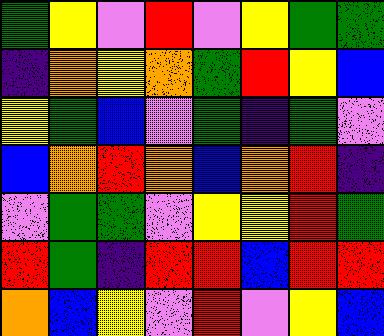[["green", "yellow", "violet", "red", "violet", "yellow", "green", "green"], ["indigo", "orange", "yellow", "orange", "green", "red", "yellow", "blue"], ["yellow", "green", "blue", "violet", "green", "indigo", "green", "violet"], ["blue", "orange", "red", "orange", "blue", "orange", "red", "indigo"], ["violet", "green", "green", "violet", "yellow", "yellow", "red", "green"], ["red", "green", "indigo", "red", "red", "blue", "red", "red"], ["orange", "blue", "yellow", "violet", "red", "violet", "yellow", "blue"]]